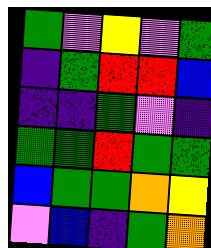[["green", "violet", "yellow", "violet", "green"], ["indigo", "green", "red", "red", "blue"], ["indigo", "indigo", "green", "violet", "indigo"], ["green", "green", "red", "green", "green"], ["blue", "green", "green", "orange", "yellow"], ["violet", "blue", "indigo", "green", "orange"]]